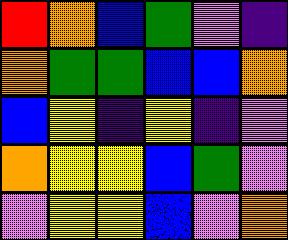[["red", "orange", "blue", "green", "violet", "indigo"], ["orange", "green", "green", "blue", "blue", "orange"], ["blue", "yellow", "indigo", "yellow", "indigo", "violet"], ["orange", "yellow", "yellow", "blue", "green", "violet"], ["violet", "yellow", "yellow", "blue", "violet", "orange"]]